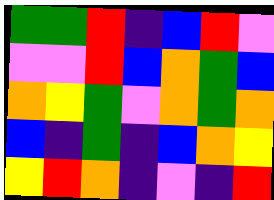[["green", "green", "red", "indigo", "blue", "red", "violet"], ["violet", "violet", "red", "blue", "orange", "green", "blue"], ["orange", "yellow", "green", "violet", "orange", "green", "orange"], ["blue", "indigo", "green", "indigo", "blue", "orange", "yellow"], ["yellow", "red", "orange", "indigo", "violet", "indigo", "red"]]